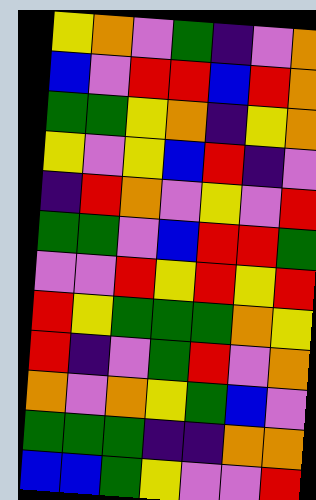[["yellow", "orange", "violet", "green", "indigo", "violet", "orange"], ["blue", "violet", "red", "red", "blue", "red", "orange"], ["green", "green", "yellow", "orange", "indigo", "yellow", "orange"], ["yellow", "violet", "yellow", "blue", "red", "indigo", "violet"], ["indigo", "red", "orange", "violet", "yellow", "violet", "red"], ["green", "green", "violet", "blue", "red", "red", "green"], ["violet", "violet", "red", "yellow", "red", "yellow", "red"], ["red", "yellow", "green", "green", "green", "orange", "yellow"], ["red", "indigo", "violet", "green", "red", "violet", "orange"], ["orange", "violet", "orange", "yellow", "green", "blue", "violet"], ["green", "green", "green", "indigo", "indigo", "orange", "orange"], ["blue", "blue", "green", "yellow", "violet", "violet", "red"]]